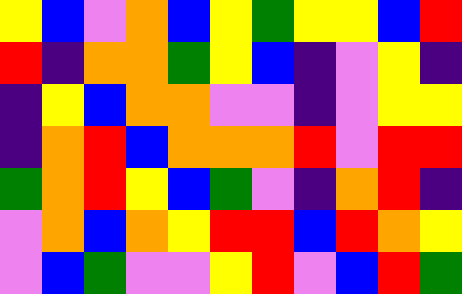[["yellow", "blue", "violet", "orange", "blue", "yellow", "green", "yellow", "yellow", "blue", "red"], ["red", "indigo", "orange", "orange", "green", "yellow", "blue", "indigo", "violet", "yellow", "indigo"], ["indigo", "yellow", "blue", "orange", "orange", "violet", "violet", "indigo", "violet", "yellow", "yellow"], ["indigo", "orange", "red", "blue", "orange", "orange", "orange", "red", "violet", "red", "red"], ["green", "orange", "red", "yellow", "blue", "green", "violet", "indigo", "orange", "red", "indigo"], ["violet", "orange", "blue", "orange", "yellow", "red", "red", "blue", "red", "orange", "yellow"], ["violet", "blue", "green", "violet", "violet", "yellow", "red", "violet", "blue", "red", "green"]]